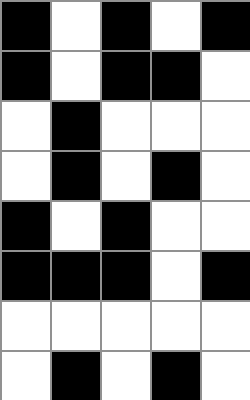[["black", "white", "black", "white", "black"], ["black", "white", "black", "black", "white"], ["white", "black", "white", "white", "white"], ["white", "black", "white", "black", "white"], ["black", "white", "black", "white", "white"], ["black", "black", "black", "white", "black"], ["white", "white", "white", "white", "white"], ["white", "black", "white", "black", "white"]]